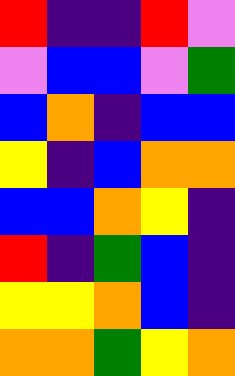[["red", "indigo", "indigo", "red", "violet"], ["violet", "blue", "blue", "violet", "green"], ["blue", "orange", "indigo", "blue", "blue"], ["yellow", "indigo", "blue", "orange", "orange"], ["blue", "blue", "orange", "yellow", "indigo"], ["red", "indigo", "green", "blue", "indigo"], ["yellow", "yellow", "orange", "blue", "indigo"], ["orange", "orange", "green", "yellow", "orange"]]